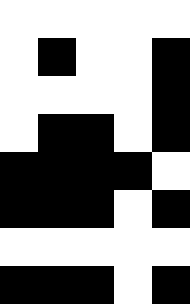[["white", "white", "white", "white", "white"], ["white", "black", "white", "white", "black"], ["white", "white", "white", "white", "black"], ["white", "black", "black", "white", "black"], ["black", "black", "black", "black", "white"], ["black", "black", "black", "white", "black"], ["white", "white", "white", "white", "white"], ["black", "black", "black", "white", "black"]]